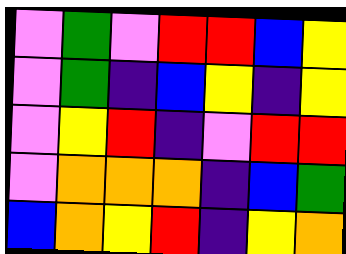[["violet", "green", "violet", "red", "red", "blue", "yellow"], ["violet", "green", "indigo", "blue", "yellow", "indigo", "yellow"], ["violet", "yellow", "red", "indigo", "violet", "red", "red"], ["violet", "orange", "orange", "orange", "indigo", "blue", "green"], ["blue", "orange", "yellow", "red", "indigo", "yellow", "orange"]]